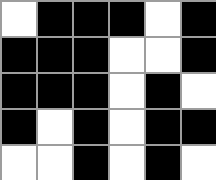[["white", "black", "black", "black", "white", "black"], ["black", "black", "black", "white", "white", "black"], ["black", "black", "black", "white", "black", "white"], ["black", "white", "black", "white", "black", "black"], ["white", "white", "black", "white", "black", "white"]]